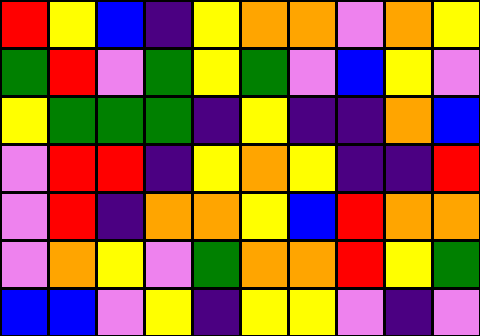[["red", "yellow", "blue", "indigo", "yellow", "orange", "orange", "violet", "orange", "yellow"], ["green", "red", "violet", "green", "yellow", "green", "violet", "blue", "yellow", "violet"], ["yellow", "green", "green", "green", "indigo", "yellow", "indigo", "indigo", "orange", "blue"], ["violet", "red", "red", "indigo", "yellow", "orange", "yellow", "indigo", "indigo", "red"], ["violet", "red", "indigo", "orange", "orange", "yellow", "blue", "red", "orange", "orange"], ["violet", "orange", "yellow", "violet", "green", "orange", "orange", "red", "yellow", "green"], ["blue", "blue", "violet", "yellow", "indigo", "yellow", "yellow", "violet", "indigo", "violet"]]